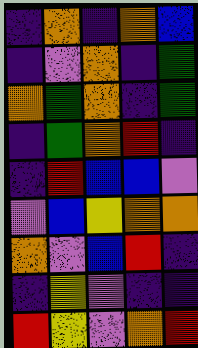[["indigo", "orange", "indigo", "orange", "blue"], ["indigo", "violet", "orange", "indigo", "green"], ["orange", "green", "orange", "indigo", "green"], ["indigo", "green", "orange", "red", "indigo"], ["indigo", "red", "blue", "blue", "violet"], ["violet", "blue", "yellow", "orange", "orange"], ["orange", "violet", "blue", "red", "indigo"], ["indigo", "yellow", "violet", "indigo", "indigo"], ["red", "yellow", "violet", "orange", "red"]]